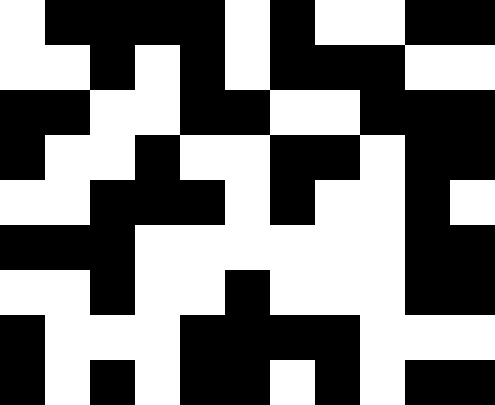[["white", "black", "black", "black", "black", "white", "black", "white", "white", "black", "black"], ["white", "white", "black", "white", "black", "white", "black", "black", "black", "white", "white"], ["black", "black", "white", "white", "black", "black", "white", "white", "black", "black", "black"], ["black", "white", "white", "black", "white", "white", "black", "black", "white", "black", "black"], ["white", "white", "black", "black", "black", "white", "black", "white", "white", "black", "white"], ["black", "black", "black", "white", "white", "white", "white", "white", "white", "black", "black"], ["white", "white", "black", "white", "white", "black", "white", "white", "white", "black", "black"], ["black", "white", "white", "white", "black", "black", "black", "black", "white", "white", "white"], ["black", "white", "black", "white", "black", "black", "white", "black", "white", "black", "black"]]